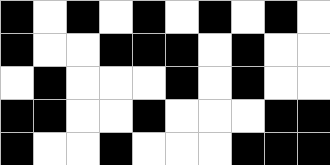[["black", "white", "black", "white", "black", "white", "black", "white", "black", "white"], ["black", "white", "white", "black", "black", "black", "white", "black", "white", "white"], ["white", "black", "white", "white", "white", "black", "white", "black", "white", "white"], ["black", "black", "white", "white", "black", "white", "white", "white", "black", "black"], ["black", "white", "white", "black", "white", "white", "white", "black", "black", "black"]]